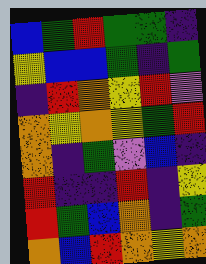[["blue", "green", "red", "green", "green", "indigo"], ["yellow", "blue", "blue", "green", "indigo", "green"], ["indigo", "red", "orange", "yellow", "red", "violet"], ["orange", "yellow", "orange", "yellow", "green", "red"], ["orange", "indigo", "green", "violet", "blue", "indigo"], ["red", "indigo", "indigo", "red", "indigo", "yellow"], ["red", "green", "blue", "orange", "indigo", "green"], ["orange", "blue", "red", "orange", "yellow", "orange"]]